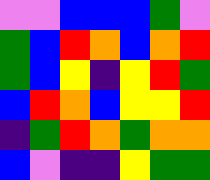[["violet", "violet", "blue", "blue", "blue", "green", "violet"], ["green", "blue", "red", "orange", "blue", "orange", "red"], ["green", "blue", "yellow", "indigo", "yellow", "red", "green"], ["blue", "red", "orange", "blue", "yellow", "yellow", "red"], ["indigo", "green", "red", "orange", "green", "orange", "orange"], ["blue", "violet", "indigo", "indigo", "yellow", "green", "green"]]